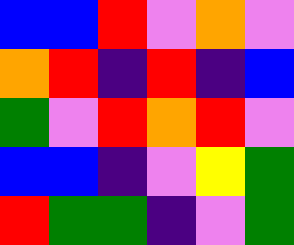[["blue", "blue", "red", "violet", "orange", "violet"], ["orange", "red", "indigo", "red", "indigo", "blue"], ["green", "violet", "red", "orange", "red", "violet"], ["blue", "blue", "indigo", "violet", "yellow", "green"], ["red", "green", "green", "indigo", "violet", "green"]]